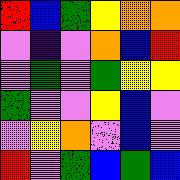[["red", "blue", "green", "yellow", "orange", "orange"], ["violet", "indigo", "violet", "orange", "blue", "red"], ["violet", "green", "violet", "green", "yellow", "yellow"], ["green", "violet", "violet", "yellow", "blue", "violet"], ["violet", "yellow", "orange", "violet", "blue", "violet"], ["red", "violet", "green", "blue", "green", "blue"]]